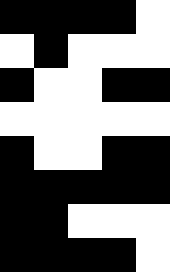[["black", "black", "black", "black", "white"], ["white", "black", "white", "white", "white"], ["black", "white", "white", "black", "black"], ["white", "white", "white", "white", "white"], ["black", "white", "white", "black", "black"], ["black", "black", "black", "black", "black"], ["black", "black", "white", "white", "white"], ["black", "black", "black", "black", "white"]]